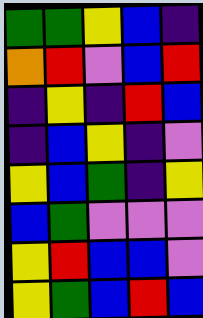[["green", "green", "yellow", "blue", "indigo"], ["orange", "red", "violet", "blue", "red"], ["indigo", "yellow", "indigo", "red", "blue"], ["indigo", "blue", "yellow", "indigo", "violet"], ["yellow", "blue", "green", "indigo", "yellow"], ["blue", "green", "violet", "violet", "violet"], ["yellow", "red", "blue", "blue", "violet"], ["yellow", "green", "blue", "red", "blue"]]